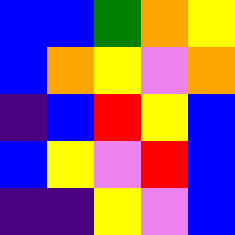[["blue", "blue", "green", "orange", "yellow"], ["blue", "orange", "yellow", "violet", "orange"], ["indigo", "blue", "red", "yellow", "blue"], ["blue", "yellow", "violet", "red", "blue"], ["indigo", "indigo", "yellow", "violet", "blue"]]